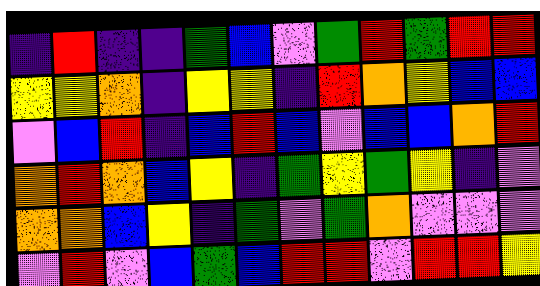[["indigo", "red", "indigo", "indigo", "green", "blue", "violet", "green", "red", "green", "red", "red"], ["yellow", "yellow", "orange", "indigo", "yellow", "yellow", "indigo", "red", "orange", "yellow", "blue", "blue"], ["violet", "blue", "red", "indigo", "blue", "red", "blue", "violet", "blue", "blue", "orange", "red"], ["orange", "red", "orange", "blue", "yellow", "indigo", "green", "yellow", "green", "yellow", "indigo", "violet"], ["orange", "orange", "blue", "yellow", "indigo", "green", "violet", "green", "orange", "violet", "violet", "violet"], ["violet", "red", "violet", "blue", "green", "blue", "red", "red", "violet", "red", "red", "yellow"]]